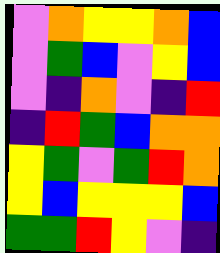[["violet", "orange", "yellow", "yellow", "orange", "blue"], ["violet", "green", "blue", "violet", "yellow", "blue"], ["violet", "indigo", "orange", "violet", "indigo", "red"], ["indigo", "red", "green", "blue", "orange", "orange"], ["yellow", "green", "violet", "green", "red", "orange"], ["yellow", "blue", "yellow", "yellow", "yellow", "blue"], ["green", "green", "red", "yellow", "violet", "indigo"]]